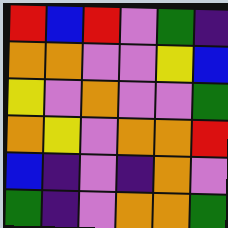[["red", "blue", "red", "violet", "green", "indigo"], ["orange", "orange", "violet", "violet", "yellow", "blue"], ["yellow", "violet", "orange", "violet", "violet", "green"], ["orange", "yellow", "violet", "orange", "orange", "red"], ["blue", "indigo", "violet", "indigo", "orange", "violet"], ["green", "indigo", "violet", "orange", "orange", "green"]]